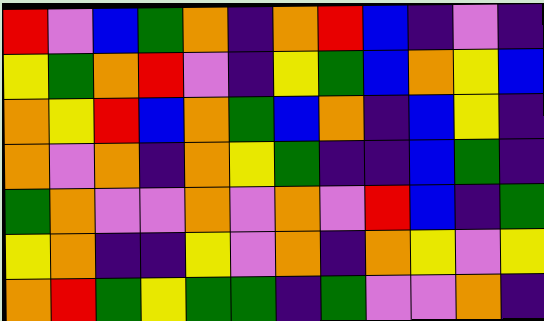[["red", "violet", "blue", "green", "orange", "indigo", "orange", "red", "blue", "indigo", "violet", "indigo"], ["yellow", "green", "orange", "red", "violet", "indigo", "yellow", "green", "blue", "orange", "yellow", "blue"], ["orange", "yellow", "red", "blue", "orange", "green", "blue", "orange", "indigo", "blue", "yellow", "indigo"], ["orange", "violet", "orange", "indigo", "orange", "yellow", "green", "indigo", "indigo", "blue", "green", "indigo"], ["green", "orange", "violet", "violet", "orange", "violet", "orange", "violet", "red", "blue", "indigo", "green"], ["yellow", "orange", "indigo", "indigo", "yellow", "violet", "orange", "indigo", "orange", "yellow", "violet", "yellow"], ["orange", "red", "green", "yellow", "green", "green", "indigo", "green", "violet", "violet", "orange", "indigo"]]